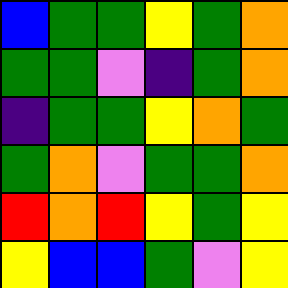[["blue", "green", "green", "yellow", "green", "orange"], ["green", "green", "violet", "indigo", "green", "orange"], ["indigo", "green", "green", "yellow", "orange", "green"], ["green", "orange", "violet", "green", "green", "orange"], ["red", "orange", "red", "yellow", "green", "yellow"], ["yellow", "blue", "blue", "green", "violet", "yellow"]]